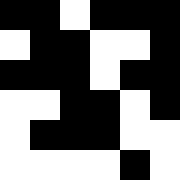[["black", "black", "white", "black", "black", "black"], ["white", "black", "black", "white", "white", "black"], ["black", "black", "black", "white", "black", "black"], ["white", "white", "black", "black", "white", "black"], ["white", "black", "black", "black", "white", "white"], ["white", "white", "white", "white", "black", "white"]]